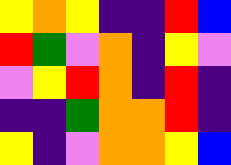[["yellow", "orange", "yellow", "indigo", "indigo", "red", "blue"], ["red", "green", "violet", "orange", "indigo", "yellow", "violet"], ["violet", "yellow", "red", "orange", "indigo", "red", "indigo"], ["indigo", "indigo", "green", "orange", "orange", "red", "indigo"], ["yellow", "indigo", "violet", "orange", "orange", "yellow", "blue"]]